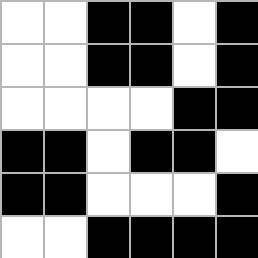[["white", "white", "black", "black", "white", "black"], ["white", "white", "black", "black", "white", "black"], ["white", "white", "white", "white", "black", "black"], ["black", "black", "white", "black", "black", "white"], ["black", "black", "white", "white", "white", "black"], ["white", "white", "black", "black", "black", "black"]]